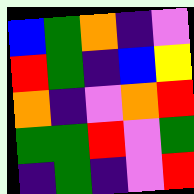[["blue", "green", "orange", "indigo", "violet"], ["red", "green", "indigo", "blue", "yellow"], ["orange", "indigo", "violet", "orange", "red"], ["green", "green", "red", "violet", "green"], ["indigo", "green", "indigo", "violet", "red"]]